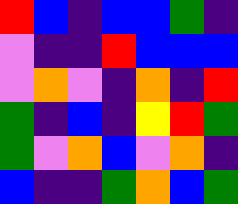[["red", "blue", "indigo", "blue", "blue", "green", "indigo"], ["violet", "indigo", "indigo", "red", "blue", "blue", "blue"], ["violet", "orange", "violet", "indigo", "orange", "indigo", "red"], ["green", "indigo", "blue", "indigo", "yellow", "red", "green"], ["green", "violet", "orange", "blue", "violet", "orange", "indigo"], ["blue", "indigo", "indigo", "green", "orange", "blue", "green"]]